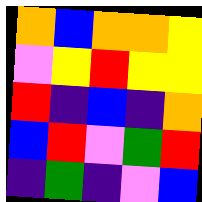[["orange", "blue", "orange", "orange", "yellow"], ["violet", "yellow", "red", "yellow", "yellow"], ["red", "indigo", "blue", "indigo", "orange"], ["blue", "red", "violet", "green", "red"], ["indigo", "green", "indigo", "violet", "blue"]]